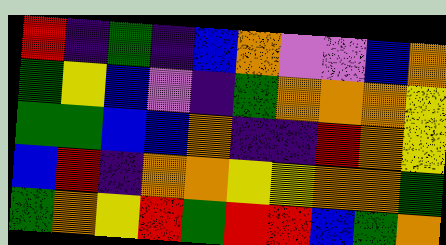[["red", "indigo", "green", "indigo", "blue", "orange", "violet", "violet", "blue", "orange"], ["green", "yellow", "blue", "violet", "indigo", "green", "orange", "orange", "orange", "yellow"], ["green", "green", "blue", "blue", "orange", "indigo", "indigo", "red", "orange", "yellow"], ["blue", "red", "indigo", "orange", "orange", "yellow", "yellow", "orange", "orange", "green"], ["green", "orange", "yellow", "red", "green", "red", "red", "blue", "green", "orange"]]